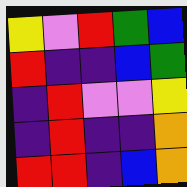[["yellow", "violet", "red", "green", "blue"], ["red", "indigo", "indigo", "blue", "green"], ["indigo", "red", "violet", "violet", "yellow"], ["indigo", "red", "indigo", "indigo", "orange"], ["red", "red", "indigo", "blue", "orange"]]